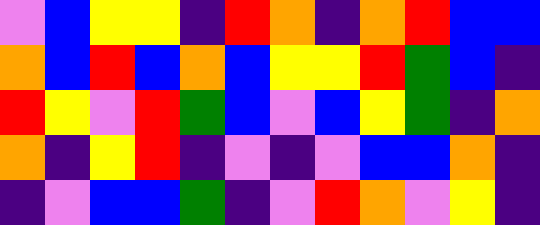[["violet", "blue", "yellow", "yellow", "indigo", "red", "orange", "indigo", "orange", "red", "blue", "blue"], ["orange", "blue", "red", "blue", "orange", "blue", "yellow", "yellow", "red", "green", "blue", "indigo"], ["red", "yellow", "violet", "red", "green", "blue", "violet", "blue", "yellow", "green", "indigo", "orange"], ["orange", "indigo", "yellow", "red", "indigo", "violet", "indigo", "violet", "blue", "blue", "orange", "indigo"], ["indigo", "violet", "blue", "blue", "green", "indigo", "violet", "red", "orange", "violet", "yellow", "indigo"]]